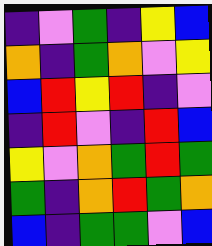[["indigo", "violet", "green", "indigo", "yellow", "blue"], ["orange", "indigo", "green", "orange", "violet", "yellow"], ["blue", "red", "yellow", "red", "indigo", "violet"], ["indigo", "red", "violet", "indigo", "red", "blue"], ["yellow", "violet", "orange", "green", "red", "green"], ["green", "indigo", "orange", "red", "green", "orange"], ["blue", "indigo", "green", "green", "violet", "blue"]]